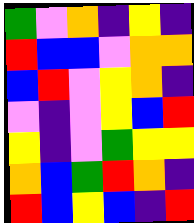[["green", "violet", "orange", "indigo", "yellow", "indigo"], ["red", "blue", "blue", "violet", "orange", "orange"], ["blue", "red", "violet", "yellow", "orange", "indigo"], ["violet", "indigo", "violet", "yellow", "blue", "red"], ["yellow", "indigo", "violet", "green", "yellow", "yellow"], ["orange", "blue", "green", "red", "orange", "indigo"], ["red", "blue", "yellow", "blue", "indigo", "red"]]